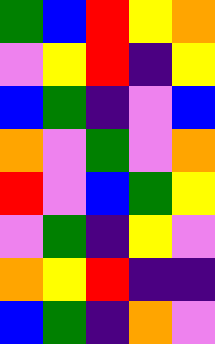[["green", "blue", "red", "yellow", "orange"], ["violet", "yellow", "red", "indigo", "yellow"], ["blue", "green", "indigo", "violet", "blue"], ["orange", "violet", "green", "violet", "orange"], ["red", "violet", "blue", "green", "yellow"], ["violet", "green", "indigo", "yellow", "violet"], ["orange", "yellow", "red", "indigo", "indigo"], ["blue", "green", "indigo", "orange", "violet"]]